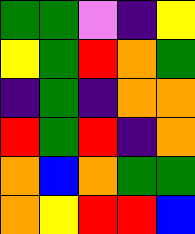[["green", "green", "violet", "indigo", "yellow"], ["yellow", "green", "red", "orange", "green"], ["indigo", "green", "indigo", "orange", "orange"], ["red", "green", "red", "indigo", "orange"], ["orange", "blue", "orange", "green", "green"], ["orange", "yellow", "red", "red", "blue"]]